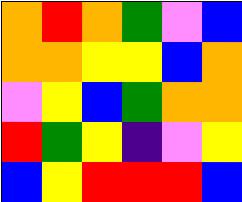[["orange", "red", "orange", "green", "violet", "blue"], ["orange", "orange", "yellow", "yellow", "blue", "orange"], ["violet", "yellow", "blue", "green", "orange", "orange"], ["red", "green", "yellow", "indigo", "violet", "yellow"], ["blue", "yellow", "red", "red", "red", "blue"]]